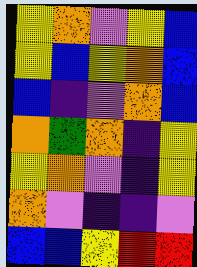[["yellow", "orange", "violet", "yellow", "blue"], ["yellow", "blue", "yellow", "orange", "blue"], ["blue", "indigo", "violet", "orange", "blue"], ["orange", "green", "orange", "indigo", "yellow"], ["yellow", "orange", "violet", "indigo", "yellow"], ["orange", "violet", "indigo", "indigo", "violet"], ["blue", "blue", "yellow", "red", "red"]]